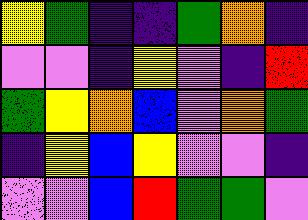[["yellow", "green", "indigo", "indigo", "green", "orange", "indigo"], ["violet", "violet", "indigo", "yellow", "violet", "indigo", "red"], ["green", "yellow", "orange", "blue", "violet", "orange", "green"], ["indigo", "yellow", "blue", "yellow", "violet", "violet", "indigo"], ["violet", "violet", "blue", "red", "green", "green", "violet"]]